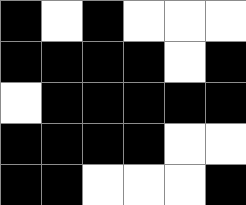[["black", "white", "black", "white", "white", "white"], ["black", "black", "black", "black", "white", "black"], ["white", "black", "black", "black", "black", "black"], ["black", "black", "black", "black", "white", "white"], ["black", "black", "white", "white", "white", "black"]]